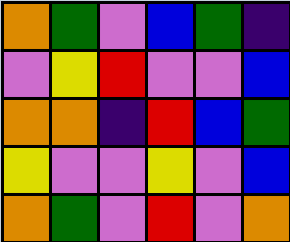[["orange", "green", "violet", "blue", "green", "indigo"], ["violet", "yellow", "red", "violet", "violet", "blue"], ["orange", "orange", "indigo", "red", "blue", "green"], ["yellow", "violet", "violet", "yellow", "violet", "blue"], ["orange", "green", "violet", "red", "violet", "orange"]]